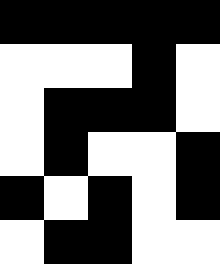[["black", "black", "black", "black", "black"], ["white", "white", "white", "black", "white"], ["white", "black", "black", "black", "white"], ["white", "black", "white", "white", "black"], ["black", "white", "black", "white", "black"], ["white", "black", "black", "white", "white"]]